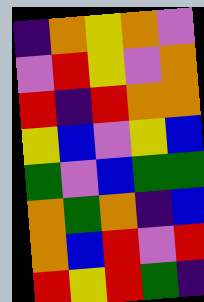[["indigo", "orange", "yellow", "orange", "violet"], ["violet", "red", "yellow", "violet", "orange"], ["red", "indigo", "red", "orange", "orange"], ["yellow", "blue", "violet", "yellow", "blue"], ["green", "violet", "blue", "green", "green"], ["orange", "green", "orange", "indigo", "blue"], ["orange", "blue", "red", "violet", "red"], ["red", "yellow", "red", "green", "indigo"]]